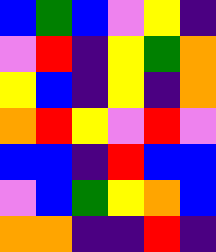[["blue", "green", "blue", "violet", "yellow", "indigo"], ["violet", "red", "indigo", "yellow", "green", "orange"], ["yellow", "blue", "indigo", "yellow", "indigo", "orange"], ["orange", "red", "yellow", "violet", "red", "violet"], ["blue", "blue", "indigo", "red", "blue", "blue"], ["violet", "blue", "green", "yellow", "orange", "blue"], ["orange", "orange", "indigo", "indigo", "red", "indigo"]]